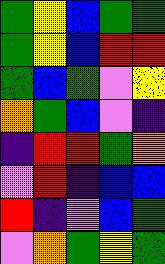[["green", "yellow", "blue", "green", "green"], ["green", "yellow", "blue", "red", "red"], ["green", "blue", "green", "violet", "yellow"], ["orange", "green", "blue", "violet", "indigo"], ["indigo", "red", "red", "green", "orange"], ["violet", "red", "indigo", "blue", "blue"], ["red", "indigo", "violet", "blue", "green"], ["violet", "orange", "green", "yellow", "green"]]